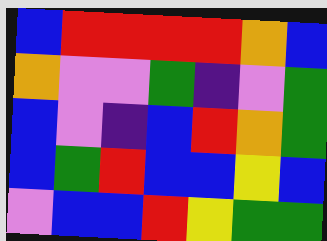[["blue", "red", "red", "red", "red", "orange", "blue"], ["orange", "violet", "violet", "green", "indigo", "violet", "green"], ["blue", "violet", "indigo", "blue", "red", "orange", "green"], ["blue", "green", "red", "blue", "blue", "yellow", "blue"], ["violet", "blue", "blue", "red", "yellow", "green", "green"]]